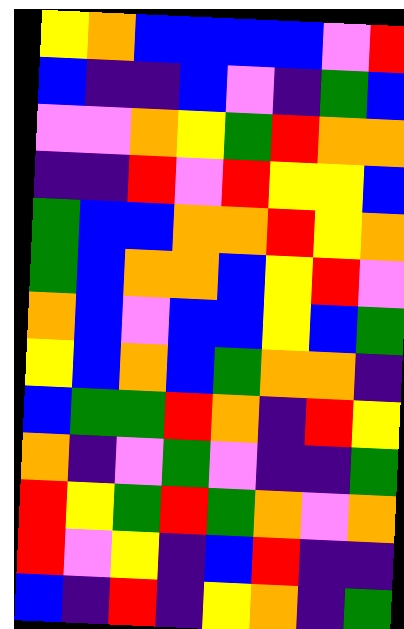[["yellow", "orange", "blue", "blue", "blue", "blue", "violet", "red"], ["blue", "indigo", "indigo", "blue", "violet", "indigo", "green", "blue"], ["violet", "violet", "orange", "yellow", "green", "red", "orange", "orange"], ["indigo", "indigo", "red", "violet", "red", "yellow", "yellow", "blue"], ["green", "blue", "blue", "orange", "orange", "red", "yellow", "orange"], ["green", "blue", "orange", "orange", "blue", "yellow", "red", "violet"], ["orange", "blue", "violet", "blue", "blue", "yellow", "blue", "green"], ["yellow", "blue", "orange", "blue", "green", "orange", "orange", "indigo"], ["blue", "green", "green", "red", "orange", "indigo", "red", "yellow"], ["orange", "indigo", "violet", "green", "violet", "indigo", "indigo", "green"], ["red", "yellow", "green", "red", "green", "orange", "violet", "orange"], ["red", "violet", "yellow", "indigo", "blue", "red", "indigo", "indigo"], ["blue", "indigo", "red", "indigo", "yellow", "orange", "indigo", "green"]]